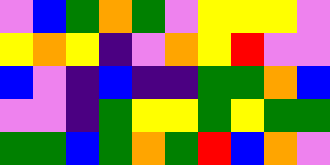[["violet", "blue", "green", "orange", "green", "violet", "yellow", "yellow", "yellow", "violet"], ["yellow", "orange", "yellow", "indigo", "violet", "orange", "yellow", "red", "violet", "violet"], ["blue", "violet", "indigo", "blue", "indigo", "indigo", "green", "green", "orange", "blue"], ["violet", "violet", "indigo", "green", "yellow", "yellow", "green", "yellow", "green", "green"], ["green", "green", "blue", "green", "orange", "green", "red", "blue", "orange", "violet"]]